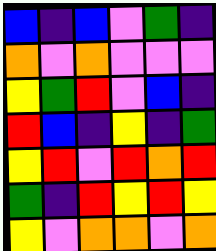[["blue", "indigo", "blue", "violet", "green", "indigo"], ["orange", "violet", "orange", "violet", "violet", "violet"], ["yellow", "green", "red", "violet", "blue", "indigo"], ["red", "blue", "indigo", "yellow", "indigo", "green"], ["yellow", "red", "violet", "red", "orange", "red"], ["green", "indigo", "red", "yellow", "red", "yellow"], ["yellow", "violet", "orange", "orange", "violet", "orange"]]